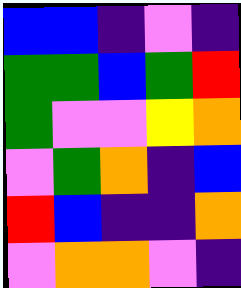[["blue", "blue", "indigo", "violet", "indigo"], ["green", "green", "blue", "green", "red"], ["green", "violet", "violet", "yellow", "orange"], ["violet", "green", "orange", "indigo", "blue"], ["red", "blue", "indigo", "indigo", "orange"], ["violet", "orange", "orange", "violet", "indigo"]]